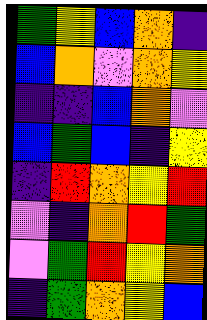[["green", "yellow", "blue", "orange", "indigo"], ["blue", "orange", "violet", "orange", "yellow"], ["indigo", "indigo", "blue", "orange", "violet"], ["blue", "green", "blue", "indigo", "yellow"], ["indigo", "red", "orange", "yellow", "red"], ["violet", "indigo", "orange", "red", "green"], ["violet", "green", "red", "yellow", "orange"], ["indigo", "green", "orange", "yellow", "blue"]]